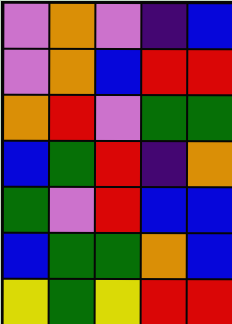[["violet", "orange", "violet", "indigo", "blue"], ["violet", "orange", "blue", "red", "red"], ["orange", "red", "violet", "green", "green"], ["blue", "green", "red", "indigo", "orange"], ["green", "violet", "red", "blue", "blue"], ["blue", "green", "green", "orange", "blue"], ["yellow", "green", "yellow", "red", "red"]]